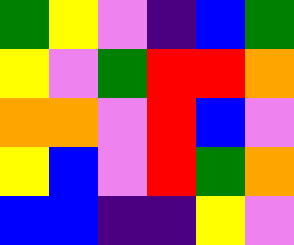[["green", "yellow", "violet", "indigo", "blue", "green"], ["yellow", "violet", "green", "red", "red", "orange"], ["orange", "orange", "violet", "red", "blue", "violet"], ["yellow", "blue", "violet", "red", "green", "orange"], ["blue", "blue", "indigo", "indigo", "yellow", "violet"]]